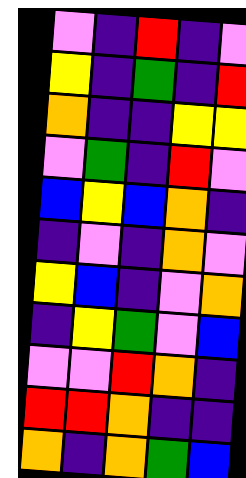[["violet", "indigo", "red", "indigo", "violet"], ["yellow", "indigo", "green", "indigo", "red"], ["orange", "indigo", "indigo", "yellow", "yellow"], ["violet", "green", "indigo", "red", "violet"], ["blue", "yellow", "blue", "orange", "indigo"], ["indigo", "violet", "indigo", "orange", "violet"], ["yellow", "blue", "indigo", "violet", "orange"], ["indigo", "yellow", "green", "violet", "blue"], ["violet", "violet", "red", "orange", "indigo"], ["red", "red", "orange", "indigo", "indigo"], ["orange", "indigo", "orange", "green", "blue"]]